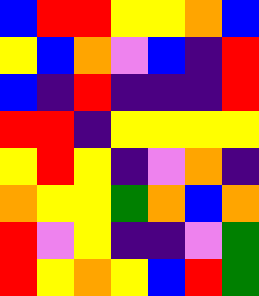[["blue", "red", "red", "yellow", "yellow", "orange", "blue"], ["yellow", "blue", "orange", "violet", "blue", "indigo", "red"], ["blue", "indigo", "red", "indigo", "indigo", "indigo", "red"], ["red", "red", "indigo", "yellow", "yellow", "yellow", "yellow"], ["yellow", "red", "yellow", "indigo", "violet", "orange", "indigo"], ["orange", "yellow", "yellow", "green", "orange", "blue", "orange"], ["red", "violet", "yellow", "indigo", "indigo", "violet", "green"], ["red", "yellow", "orange", "yellow", "blue", "red", "green"]]